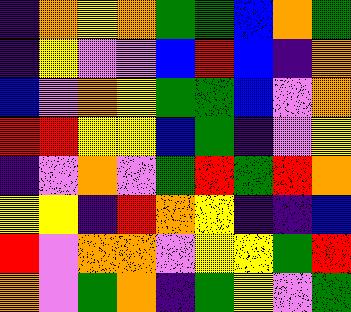[["indigo", "orange", "yellow", "orange", "green", "green", "blue", "orange", "green"], ["indigo", "yellow", "violet", "violet", "blue", "red", "blue", "indigo", "orange"], ["blue", "violet", "orange", "yellow", "green", "green", "blue", "violet", "orange"], ["red", "red", "yellow", "yellow", "blue", "green", "indigo", "violet", "yellow"], ["indigo", "violet", "orange", "violet", "green", "red", "green", "red", "orange"], ["yellow", "yellow", "indigo", "red", "orange", "yellow", "indigo", "indigo", "blue"], ["red", "violet", "orange", "orange", "violet", "yellow", "yellow", "green", "red"], ["orange", "violet", "green", "orange", "indigo", "green", "yellow", "violet", "green"]]